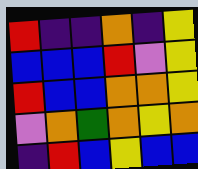[["red", "indigo", "indigo", "orange", "indigo", "yellow"], ["blue", "blue", "blue", "red", "violet", "yellow"], ["red", "blue", "blue", "orange", "orange", "yellow"], ["violet", "orange", "green", "orange", "yellow", "orange"], ["indigo", "red", "blue", "yellow", "blue", "blue"]]